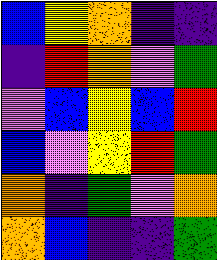[["blue", "yellow", "orange", "indigo", "indigo"], ["indigo", "red", "orange", "violet", "green"], ["violet", "blue", "yellow", "blue", "red"], ["blue", "violet", "yellow", "red", "green"], ["orange", "indigo", "green", "violet", "orange"], ["orange", "blue", "indigo", "indigo", "green"]]